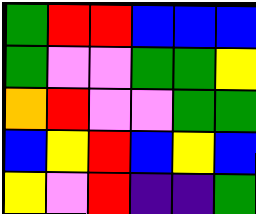[["green", "red", "red", "blue", "blue", "blue"], ["green", "violet", "violet", "green", "green", "yellow"], ["orange", "red", "violet", "violet", "green", "green"], ["blue", "yellow", "red", "blue", "yellow", "blue"], ["yellow", "violet", "red", "indigo", "indigo", "green"]]